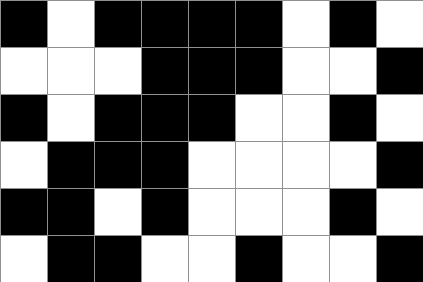[["black", "white", "black", "black", "black", "black", "white", "black", "white"], ["white", "white", "white", "black", "black", "black", "white", "white", "black"], ["black", "white", "black", "black", "black", "white", "white", "black", "white"], ["white", "black", "black", "black", "white", "white", "white", "white", "black"], ["black", "black", "white", "black", "white", "white", "white", "black", "white"], ["white", "black", "black", "white", "white", "black", "white", "white", "black"]]